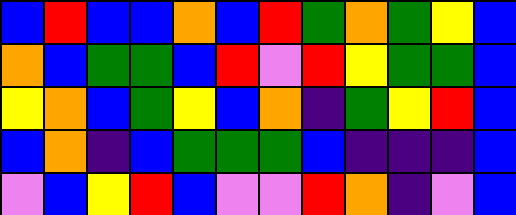[["blue", "red", "blue", "blue", "orange", "blue", "red", "green", "orange", "green", "yellow", "blue"], ["orange", "blue", "green", "green", "blue", "red", "violet", "red", "yellow", "green", "green", "blue"], ["yellow", "orange", "blue", "green", "yellow", "blue", "orange", "indigo", "green", "yellow", "red", "blue"], ["blue", "orange", "indigo", "blue", "green", "green", "green", "blue", "indigo", "indigo", "indigo", "blue"], ["violet", "blue", "yellow", "red", "blue", "violet", "violet", "red", "orange", "indigo", "violet", "blue"]]